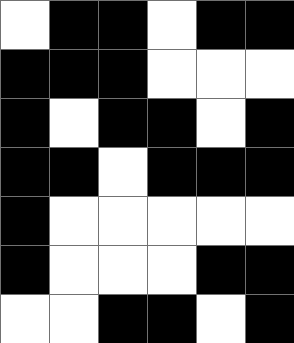[["white", "black", "black", "white", "black", "black"], ["black", "black", "black", "white", "white", "white"], ["black", "white", "black", "black", "white", "black"], ["black", "black", "white", "black", "black", "black"], ["black", "white", "white", "white", "white", "white"], ["black", "white", "white", "white", "black", "black"], ["white", "white", "black", "black", "white", "black"]]